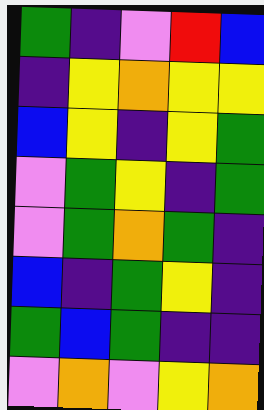[["green", "indigo", "violet", "red", "blue"], ["indigo", "yellow", "orange", "yellow", "yellow"], ["blue", "yellow", "indigo", "yellow", "green"], ["violet", "green", "yellow", "indigo", "green"], ["violet", "green", "orange", "green", "indigo"], ["blue", "indigo", "green", "yellow", "indigo"], ["green", "blue", "green", "indigo", "indigo"], ["violet", "orange", "violet", "yellow", "orange"]]